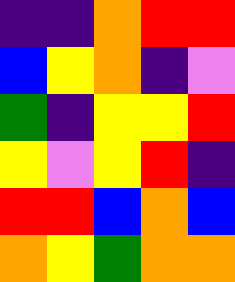[["indigo", "indigo", "orange", "red", "red"], ["blue", "yellow", "orange", "indigo", "violet"], ["green", "indigo", "yellow", "yellow", "red"], ["yellow", "violet", "yellow", "red", "indigo"], ["red", "red", "blue", "orange", "blue"], ["orange", "yellow", "green", "orange", "orange"]]